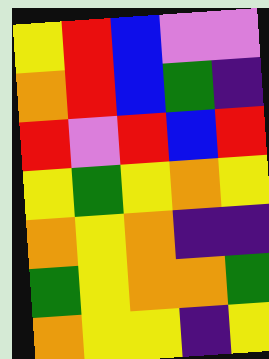[["yellow", "red", "blue", "violet", "violet"], ["orange", "red", "blue", "green", "indigo"], ["red", "violet", "red", "blue", "red"], ["yellow", "green", "yellow", "orange", "yellow"], ["orange", "yellow", "orange", "indigo", "indigo"], ["green", "yellow", "orange", "orange", "green"], ["orange", "yellow", "yellow", "indigo", "yellow"]]